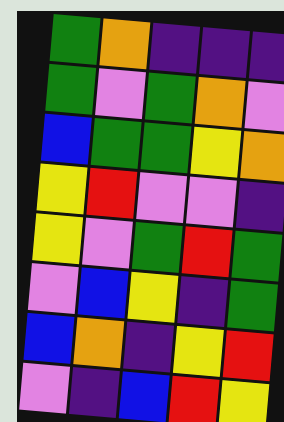[["green", "orange", "indigo", "indigo", "indigo"], ["green", "violet", "green", "orange", "violet"], ["blue", "green", "green", "yellow", "orange"], ["yellow", "red", "violet", "violet", "indigo"], ["yellow", "violet", "green", "red", "green"], ["violet", "blue", "yellow", "indigo", "green"], ["blue", "orange", "indigo", "yellow", "red"], ["violet", "indigo", "blue", "red", "yellow"]]